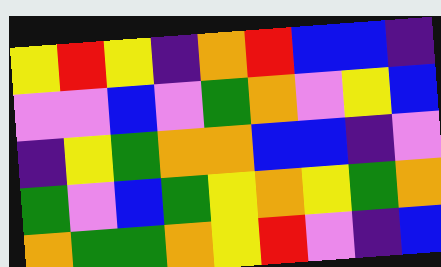[["yellow", "red", "yellow", "indigo", "orange", "red", "blue", "blue", "indigo"], ["violet", "violet", "blue", "violet", "green", "orange", "violet", "yellow", "blue"], ["indigo", "yellow", "green", "orange", "orange", "blue", "blue", "indigo", "violet"], ["green", "violet", "blue", "green", "yellow", "orange", "yellow", "green", "orange"], ["orange", "green", "green", "orange", "yellow", "red", "violet", "indigo", "blue"]]